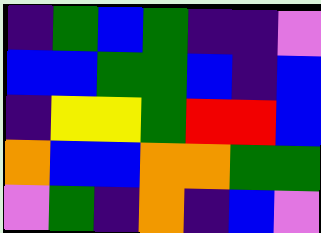[["indigo", "green", "blue", "green", "indigo", "indigo", "violet"], ["blue", "blue", "green", "green", "blue", "indigo", "blue"], ["indigo", "yellow", "yellow", "green", "red", "red", "blue"], ["orange", "blue", "blue", "orange", "orange", "green", "green"], ["violet", "green", "indigo", "orange", "indigo", "blue", "violet"]]